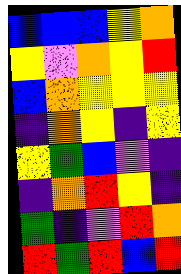[["blue", "blue", "blue", "yellow", "orange"], ["yellow", "violet", "orange", "yellow", "red"], ["blue", "orange", "yellow", "yellow", "yellow"], ["indigo", "orange", "yellow", "indigo", "yellow"], ["yellow", "green", "blue", "violet", "indigo"], ["indigo", "orange", "red", "yellow", "indigo"], ["green", "indigo", "violet", "red", "orange"], ["red", "green", "red", "blue", "red"]]